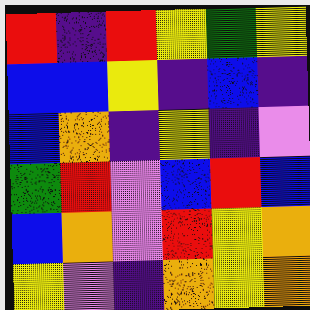[["red", "indigo", "red", "yellow", "green", "yellow"], ["blue", "blue", "yellow", "indigo", "blue", "indigo"], ["blue", "orange", "indigo", "yellow", "indigo", "violet"], ["green", "red", "violet", "blue", "red", "blue"], ["blue", "orange", "violet", "red", "yellow", "orange"], ["yellow", "violet", "indigo", "orange", "yellow", "orange"]]